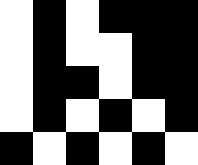[["white", "black", "white", "black", "black", "black"], ["white", "black", "white", "white", "black", "black"], ["white", "black", "black", "white", "black", "black"], ["white", "black", "white", "black", "white", "black"], ["black", "white", "black", "white", "black", "white"]]